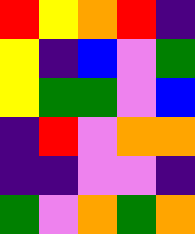[["red", "yellow", "orange", "red", "indigo"], ["yellow", "indigo", "blue", "violet", "green"], ["yellow", "green", "green", "violet", "blue"], ["indigo", "red", "violet", "orange", "orange"], ["indigo", "indigo", "violet", "violet", "indigo"], ["green", "violet", "orange", "green", "orange"]]